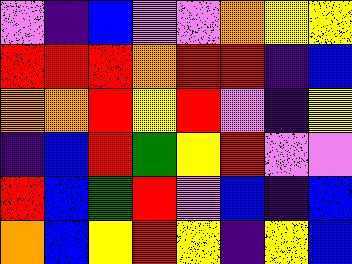[["violet", "indigo", "blue", "violet", "violet", "orange", "yellow", "yellow"], ["red", "red", "red", "orange", "red", "red", "indigo", "blue"], ["orange", "orange", "red", "yellow", "red", "violet", "indigo", "yellow"], ["indigo", "blue", "red", "green", "yellow", "red", "violet", "violet"], ["red", "blue", "green", "red", "violet", "blue", "indigo", "blue"], ["orange", "blue", "yellow", "red", "yellow", "indigo", "yellow", "blue"]]